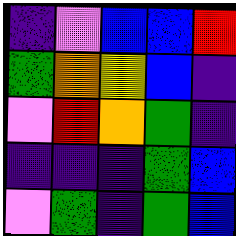[["indigo", "violet", "blue", "blue", "red"], ["green", "orange", "yellow", "blue", "indigo"], ["violet", "red", "orange", "green", "indigo"], ["indigo", "indigo", "indigo", "green", "blue"], ["violet", "green", "indigo", "green", "blue"]]